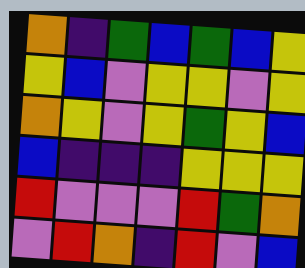[["orange", "indigo", "green", "blue", "green", "blue", "yellow"], ["yellow", "blue", "violet", "yellow", "yellow", "violet", "yellow"], ["orange", "yellow", "violet", "yellow", "green", "yellow", "blue"], ["blue", "indigo", "indigo", "indigo", "yellow", "yellow", "yellow"], ["red", "violet", "violet", "violet", "red", "green", "orange"], ["violet", "red", "orange", "indigo", "red", "violet", "blue"]]